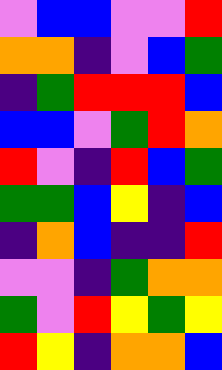[["violet", "blue", "blue", "violet", "violet", "red"], ["orange", "orange", "indigo", "violet", "blue", "green"], ["indigo", "green", "red", "red", "red", "blue"], ["blue", "blue", "violet", "green", "red", "orange"], ["red", "violet", "indigo", "red", "blue", "green"], ["green", "green", "blue", "yellow", "indigo", "blue"], ["indigo", "orange", "blue", "indigo", "indigo", "red"], ["violet", "violet", "indigo", "green", "orange", "orange"], ["green", "violet", "red", "yellow", "green", "yellow"], ["red", "yellow", "indigo", "orange", "orange", "blue"]]